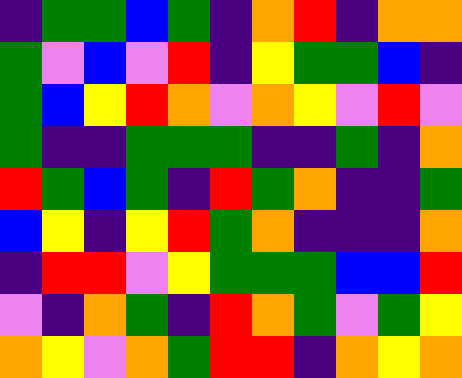[["indigo", "green", "green", "blue", "green", "indigo", "orange", "red", "indigo", "orange", "orange"], ["green", "violet", "blue", "violet", "red", "indigo", "yellow", "green", "green", "blue", "indigo"], ["green", "blue", "yellow", "red", "orange", "violet", "orange", "yellow", "violet", "red", "violet"], ["green", "indigo", "indigo", "green", "green", "green", "indigo", "indigo", "green", "indigo", "orange"], ["red", "green", "blue", "green", "indigo", "red", "green", "orange", "indigo", "indigo", "green"], ["blue", "yellow", "indigo", "yellow", "red", "green", "orange", "indigo", "indigo", "indigo", "orange"], ["indigo", "red", "red", "violet", "yellow", "green", "green", "green", "blue", "blue", "red"], ["violet", "indigo", "orange", "green", "indigo", "red", "orange", "green", "violet", "green", "yellow"], ["orange", "yellow", "violet", "orange", "green", "red", "red", "indigo", "orange", "yellow", "orange"]]